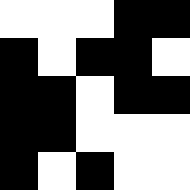[["white", "white", "white", "black", "black"], ["black", "white", "black", "black", "white"], ["black", "black", "white", "black", "black"], ["black", "black", "white", "white", "white"], ["black", "white", "black", "white", "white"]]